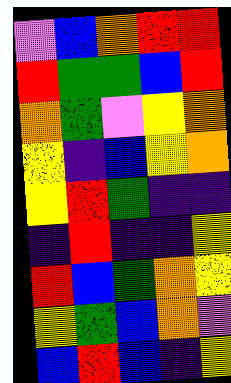[["violet", "blue", "orange", "red", "red"], ["red", "green", "green", "blue", "red"], ["orange", "green", "violet", "yellow", "orange"], ["yellow", "indigo", "blue", "yellow", "orange"], ["yellow", "red", "green", "indigo", "indigo"], ["indigo", "red", "indigo", "indigo", "yellow"], ["red", "blue", "green", "orange", "yellow"], ["yellow", "green", "blue", "orange", "violet"], ["blue", "red", "blue", "indigo", "yellow"]]